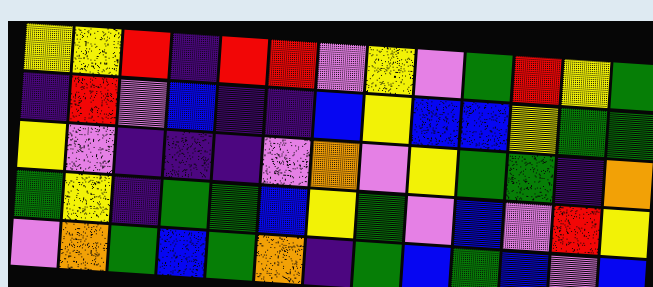[["yellow", "yellow", "red", "indigo", "red", "red", "violet", "yellow", "violet", "green", "red", "yellow", "green"], ["indigo", "red", "violet", "blue", "indigo", "indigo", "blue", "yellow", "blue", "blue", "yellow", "green", "green"], ["yellow", "violet", "indigo", "indigo", "indigo", "violet", "orange", "violet", "yellow", "green", "green", "indigo", "orange"], ["green", "yellow", "indigo", "green", "green", "blue", "yellow", "green", "violet", "blue", "violet", "red", "yellow"], ["violet", "orange", "green", "blue", "green", "orange", "indigo", "green", "blue", "green", "blue", "violet", "blue"]]